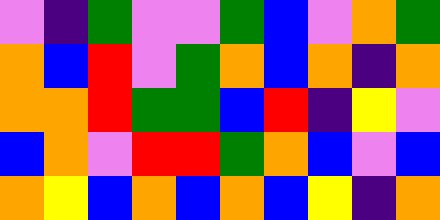[["violet", "indigo", "green", "violet", "violet", "green", "blue", "violet", "orange", "green"], ["orange", "blue", "red", "violet", "green", "orange", "blue", "orange", "indigo", "orange"], ["orange", "orange", "red", "green", "green", "blue", "red", "indigo", "yellow", "violet"], ["blue", "orange", "violet", "red", "red", "green", "orange", "blue", "violet", "blue"], ["orange", "yellow", "blue", "orange", "blue", "orange", "blue", "yellow", "indigo", "orange"]]